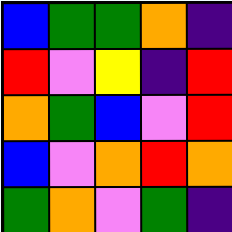[["blue", "green", "green", "orange", "indigo"], ["red", "violet", "yellow", "indigo", "red"], ["orange", "green", "blue", "violet", "red"], ["blue", "violet", "orange", "red", "orange"], ["green", "orange", "violet", "green", "indigo"]]